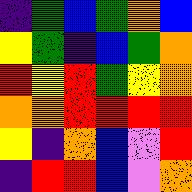[["indigo", "green", "blue", "green", "orange", "blue"], ["yellow", "green", "indigo", "blue", "green", "orange"], ["red", "yellow", "red", "green", "yellow", "orange"], ["orange", "orange", "red", "red", "red", "red"], ["yellow", "indigo", "orange", "blue", "violet", "red"], ["indigo", "red", "red", "blue", "violet", "orange"]]